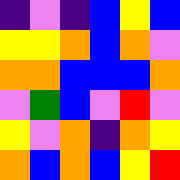[["indigo", "violet", "indigo", "blue", "yellow", "blue"], ["yellow", "yellow", "orange", "blue", "orange", "violet"], ["orange", "orange", "blue", "blue", "blue", "orange"], ["violet", "green", "blue", "violet", "red", "violet"], ["yellow", "violet", "orange", "indigo", "orange", "yellow"], ["orange", "blue", "orange", "blue", "yellow", "red"]]